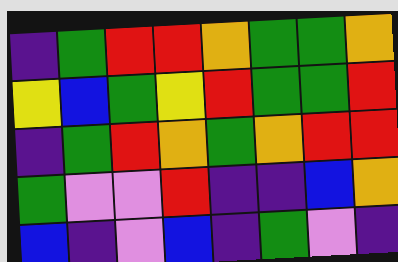[["indigo", "green", "red", "red", "orange", "green", "green", "orange"], ["yellow", "blue", "green", "yellow", "red", "green", "green", "red"], ["indigo", "green", "red", "orange", "green", "orange", "red", "red"], ["green", "violet", "violet", "red", "indigo", "indigo", "blue", "orange"], ["blue", "indigo", "violet", "blue", "indigo", "green", "violet", "indigo"]]